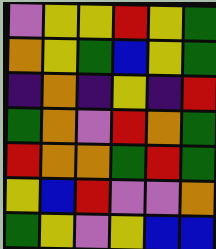[["violet", "yellow", "yellow", "red", "yellow", "green"], ["orange", "yellow", "green", "blue", "yellow", "green"], ["indigo", "orange", "indigo", "yellow", "indigo", "red"], ["green", "orange", "violet", "red", "orange", "green"], ["red", "orange", "orange", "green", "red", "green"], ["yellow", "blue", "red", "violet", "violet", "orange"], ["green", "yellow", "violet", "yellow", "blue", "blue"]]